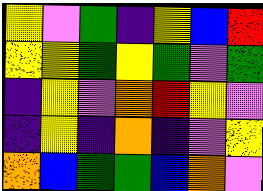[["yellow", "violet", "green", "indigo", "yellow", "blue", "red"], ["yellow", "yellow", "green", "yellow", "green", "violet", "green"], ["indigo", "yellow", "violet", "orange", "red", "yellow", "violet"], ["indigo", "yellow", "indigo", "orange", "indigo", "violet", "yellow"], ["orange", "blue", "green", "green", "blue", "orange", "violet"]]